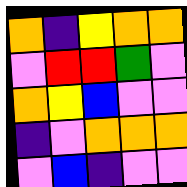[["orange", "indigo", "yellow", "orange", "orange"], ["violet", "red", "red", "green", "violet"], ["orange", "yellow", "blue", "violet", "violet"], ["indigo", "violet", "orange", "orange", "orange"], ["violet", "blue", "indigo", "violet", "violet"]]